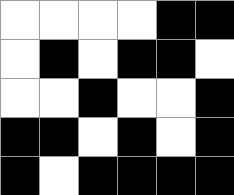[["white", "white", "white", "white", "black", "black"], ["white", "black", "white", "black", "black", "white"], ["white", "white", "black", "white", "white", "black"], ["black", "black", "white", "black", "white", "black"], ["black", "white", "black", "black", "black", "black"]]